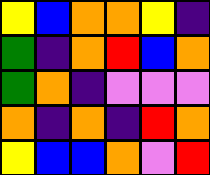[["yellow", "blue", "orange", "orange", "yellow", "indigo"], ["green", "indigo", "orange", "red", "blue", "orange"], ["green", "orange", "indigo", "violet", "violet", "violet"], ["orange", "indigo", "orange", "indigo", "red", "orange"], ["yellow", "blue", "blue", "orange", "violet", "red"]]